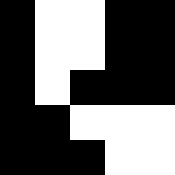[["black", "white", "white", "black", "black"], ["black", "white", "white", "black", "black"], ["black", "white", "black", "black", "black"], ["black", "black", "white", "white", "white"], ["black", "black", "black", "white", "white"]]